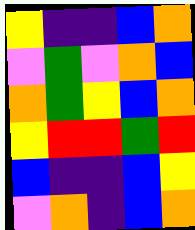[["yellow", "indigo", "indigo", "blue", "orange"], ["violet", "green", "violet", "orange", "blue"], ["orange", "green", "yellow", "blue", "orange"], ["yellow", "red", "red", "green", "red"], ["blue", "indigo", "indigo", "blue", "yellow"], ["violet", "orange", "indigo", "blue", "orange"]]